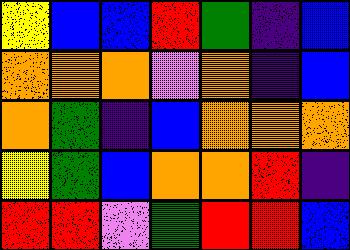[["yellow", "blue", "blue", "red", "green", "indigo", "blue"], ["orange", "orange", "orange", "violet", "orange", "indigo", "blue"], ["orange", "green", "indigo", "blue", "orange", "orange", "orange"], ["yellow", "green", "blue", "orange", "orange", "red", "indigo"], ["red", "red", "violet", "green", "red", "red", "blue"]]